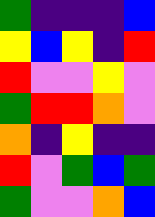[["green", "indigo", "indigo", "indigo", "blue"], ["yellow", "blue", "yellow", "indigo", "red"], ["red", "violet", "violet", "yellow", "violet"], ["green", "red", "red", "orange", "violet"], ["orange", "indigo", "yellow", "indigo", "indigo"], ["red", "violet", "green", "blue", "green"], ["green", "violet", "violet", "orange", "blue"]]